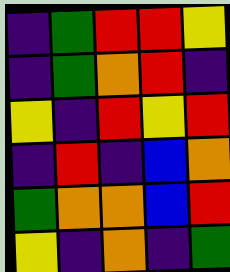[["indigo", "green", "red", "red", "yellow"], ["indigo", "green", "orange", "red", "indigo"], ["yellow", "indigo", "red", "yellow", "red"], ["indigo", "red", "indigo", "blue", "orange"], ["green", "orange", "orange", "blue", "red"], ["yellow", "indigo", "orange", "indigo", "green"]]